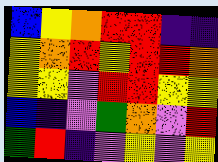[["blue", "yellow", "orange", "red", "red", "indigo", "indigo"], ["yellow", "orange", "red", "yellow", "red", "red", "orange"], ["yellow", "yellow", "violet", "red", "red", "yellow", "yellow"], ["blue", "indigo", "violet", "green", "orange", "violet", "red"], ["green", "red", "indigo", "violet", "yellow", "violet", "yellow"]]